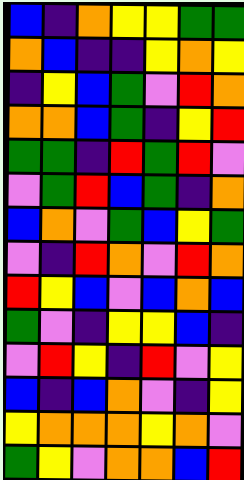[["blue", "indigo", "orange", "yellow", "yellow", "green", "green"], ["orange", "blue", "indigo", "indigo", "yellow", "orange", "yellow"], ["indigo", "yellow", "blue", "green", "violet", "red", "orange"], ["orange", "orange", "blue", "green", "indigo", "yellow", "red"], ["green", "green", "indigo", "red", "green", "red", "violet"], ["violet", "green", "red", "blue", "green", "indigo", "orange"], ["blue", "orange", "violet", "green", "blue", "yellow", "green"], ["violet", "indigo", "red", "orange", "violet", "red", "orange"], ["red", "yellow", "blue", "violet", "blue", "orange", "blue"], ["green", "violet", "indigo", "yellow", "yellow", "blue", "indigo"], ["violet", "red", "yellow", "indigo", "red", "violet", "yellow"], ["blue", "indigo", "blue", "orange", "violet", "indigo", "yellow"], ["yellow", "orange", "orange", "orange", "yellow", "orange", "violet"], ["green", "yellow", "violet", "orange", "orange", "blue", "red"]]